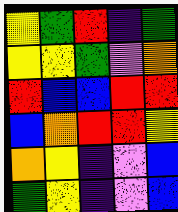[["yellow", "green", "red", "indigo", "green"], ["yellow", "yellow", "green", "violet", "orange"], ["red", "blue", "blue", "red", "red"], ["blue", "orange", "red", "red", "yellow"], ["orange", "yellow", "indigo", "violet", "blue"], ["green", "yellow", "indigo", "violet", "blue"]]